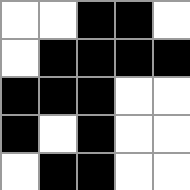[["white", "white", "black", "black", "white"], ["white", "black", "black", "black", "black"], ["black", "black", "black", "white", "white"], ["black", "white", "black", "white", "white"], ["white", "black", "black", "white", "white"]]